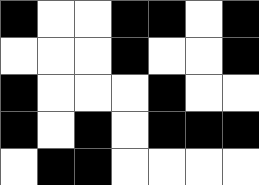[["black", "white", "white", "black", "black", "white", "black"], ["white", "white", "white", "black", "white", "white", "black"], ["black", "white", "white", "white", "black", "white", "white"], ["black", "white", "black", "white", "black", "black", "black"], ["white", "black", "black", "white", "white", "white", "white"]]